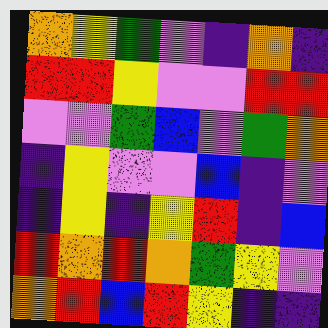[["orange", "yellow", "green", "violet", "indigo", "orange", "indigo"], ["red", "red", "yellow", "violet", "violet", "red", "red"], ["violet", "violet", "green", "blue", "violet", "green", "orange"], ["indigo", "yellow", "violet", "violet", "blue", "indigo", "violet"], ["indigo", "yellow", "indigo", "yellow", "red", "indigo", "blue"], ["red", "orange", "red", "orange", "green", "yellow", "violet"], ["orange", "red", "blue", "red", "yellow", "indigo", "indigo"]]